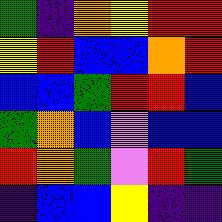[["green", "indigo", "orange", "yellow", "red", "red"], ["yellow", "red", "blue", "blue", "orange", "red"], ["blue", "blue", "green", "red", "red", "blue"], ["green", "orange", "blue", "violet", "blue", "blue"], ["red", "orange", "green", "violet", "red", "green"], ["indigo", "blue", "blue", "yellow", "indigo", "indigo"]]